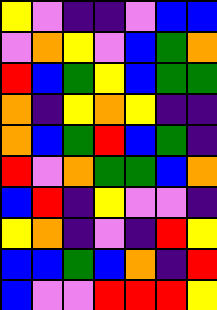[["yellow", "violet", "indigo", "indigo", "violet", "blue", "blue"], ["violet", "orange", "yellow", "violet", "blue", "green", "orange"], ["red", "blue", "green", "yellow", "blue", "green", "green"], ["orange", "indigo", "yellow", "orange", "yellow", "indigo", "indigo"], ["orange", "blue", "green", "red", "blue", "green", "indigo"], ["red", "violet", "orange", "green", "green", "blue", "orange"], ["blue", "red", "indigo", "yellow", "violet", "violet", "indigo"], ["yellow", "orange", "indigo", "violet", "indigo", "red", "yellow"], ["blue", "blue", "green", "blue", "orange", "indigo", "red"], ["blue", "violet", "violet", "red", "red", "red", "yellow"]]